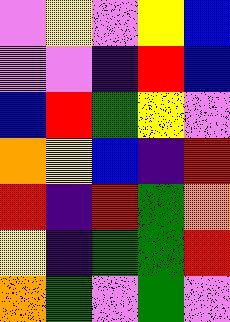[["violet", "yellow", "violet", "yellow", "blue"], ["violet", "violet", "indigo", "red", "blue"], ["blue", "red", "green", "yellow", "violet"], ["orange", "yellow", "blue", "indigo", "red"], ["red", "indigo", "red", "green", "orange"], ["yellow", "indigo", "green", "green", "red"], ["orange", "green", "violet", "green", "violet"]]